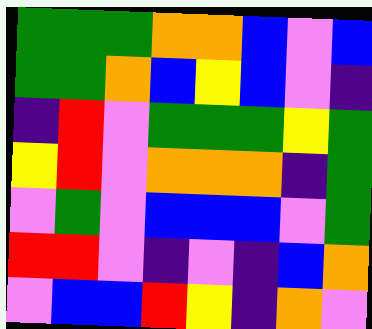[["green", "green", "green", "orange", "orange", "blue", "violet", "blue"], ["green", "green", "orange", "blue", "yellow", "blue", "violet", "indigo"], ["indigo", "red", "violet", "green", "green", "green", "yellow", "green"], ["yellow", "red", "violet", "orange", "orange", "orange", "indigo", "green"], ["violet", "green", "violet", "blue", "blue", "blue", "violet", "green"], ["red", "red", "violet", "indigo", "violet", "indigo", "blue", "orange"], ["violet", "blue", "blue", "red", "yellow", "indigo", "orange", "violet"]]